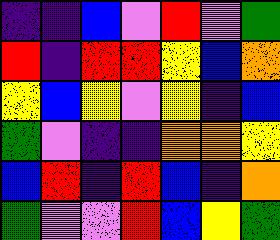[["indigo", "indigo", "blue", "violet", "red", "violet", "green"], ["red", "indigo", "red", "red", "yellow", "blue", "orange"], ["yellow", "blue", "yellow", "violet", "yellow", "indigo", "blue"], ["green", "violet", "indigo", "indigo", "orange", "orange", "yellow"], ["blue", "red", "indigo", "red", "blue", "indigo", "orange"], ["green", "violet", "violet", "red", "blue", "yellow", "green"]]